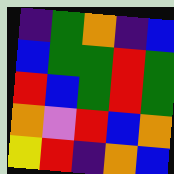[["indigo", "green", "orange", "indigo", "blue"], ["blue", "green", "green", "red", "green"], ["red", "blue", "green", "red", "green"], ["orange", "violet", "red", "blue", "orange"], ["yellow", "red", "indigo", "orange", "blue"]]